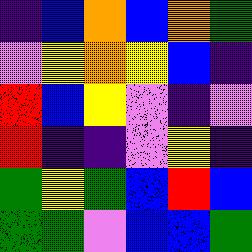[["indigo", "blue", "orange", "blue", "orange", "green"], ["violet", "yellow", "orange", "yellow", "blue", "indigo"], ["red", "blue", "yellow", "violet", "indigo", "violet"], ["red", "indigo", "indigo", "violet", "yellow", "indigo"], ["green", "yellow", "green", "blue", "red", "blue"], ["green", "green", "violet", "blue", "blue", "green"]]